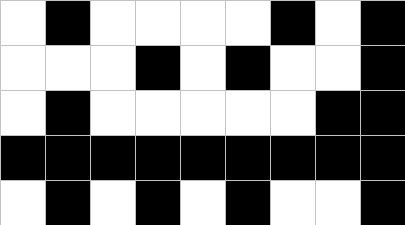[["white", "black", "white", "white", "white", "white", "black", "white", "black"], ["white", "white", "white", "black", "white", "black", "white", "white", "black"], ["white", "black", "white", "white", "white", "white", "white", "black", "black"], ["black", "black", "black", "black", "black", "black", "black", "black", "black"], ["white", "black", "white", "black", "white", "black", "white", "white", "black"]]